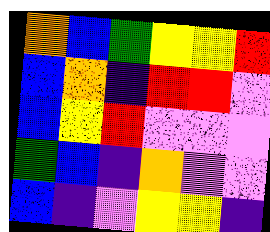[["orange", "blue", "green", "yellow", "yellow", "red"], ["blue", "orange", "indigo", "red", "red", "violet"], ["blue", "yellow", "red", "violet", "violet", "violet"], ["green", "blue", "indigo", "orange", "violet", "violet"], ["blue", "indigo", "violet", "yellow", "yellow", "indigo"]]